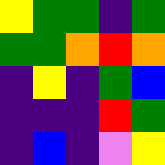[["yellow", "green", "green", "indigo", "green"], ["green", "green", "orange", "red", "orange"], ["indigo", "yellow", "indigo", "green", "blue"], ["indigo", "indigo", "indigo", "red", "green"], ["indigo", "blue", "indigo", "violet", "yellow"]]